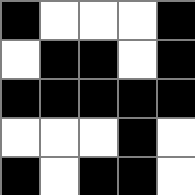[["black", "white", "white", "white", "black"], ["white", "black", "black", "white", "black"], ["black", "black", "black", "black", "black"], ["white", "white", "white", "black", "white"], ["black", "white", "black", "black", "white"]]